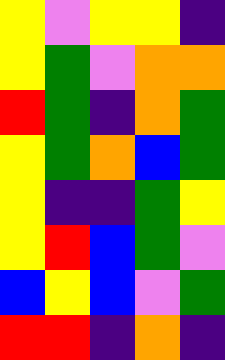[["yellow", "violet", "yellow", "yellow", "indigo"], ["yellow", "green", "violet", "orange", "orange"], ["red", "green", "indigo", "orange", "green"], ["yellow", "green", "orange", "blue", "green"], ["yellow", "indigo", "indigo", "green", "yellow"], ["yellow", "red", "blue", "green", "violet"], ["blue", "yellow", "blue", "violet", "green"], ["red", "red", "indigo", "orange", "indigo"]]